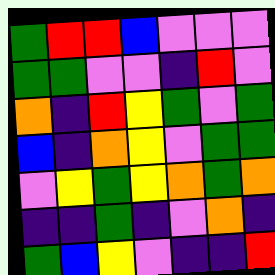[["green", "red", "red", "blue", "violet", "violet", "violet"], ["green", "green", "violet", "violet", "indigo", "red", "violet"], ["orange", "indigo", "red", "yellow", "green", "violet", "green"], ["blue", "indigo", "orange", "yellow", "violet", "green", "green"], ["violet", "yellow", "green", "yellow", "orange", "green", "orange"], ["indigo", "indigo", "green", "indigo", "violet", "orange", "indigo"], ["green", "blue", "yellow", "violet", "indigo", "indigo", "red"]]